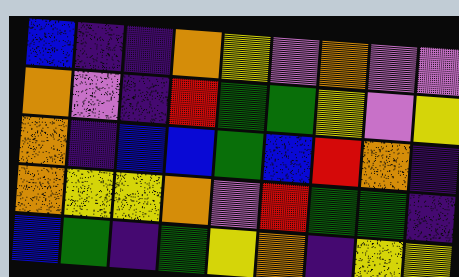[["blue", "indigo", "indigo", "orange", "yellow", "violet", "orange", "violet", "violet"], ["orange", "violet", "indigo", "red", "green", "green", "yellow", "violet", "yellow"], ["orange", "indigo", "blue", "blue", "green", "blue", "red", "orange", "indigo"], ["orange", "yellow", "yellow", "orange", "violet", "red", "green", "green", "indigo"], ["blue", "green", "indigo", "green", "yellow", "orange", "indigo", "yellow", "yellow"]]